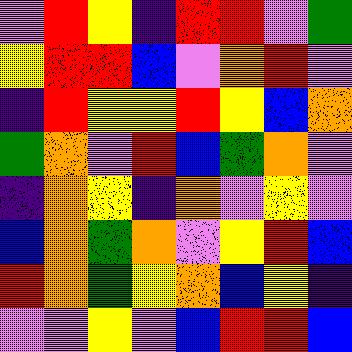[["violet", "red", "yellow", "indigo", "red", "red", "violet", "green"], ["yellow", "red", "red", "blue", "violet", "orange", "red", "violet"], ["indigo", "red", "yellow", "yellow", "red", "yellow", "blue", "orange"], ["green", "orange", "violet", "red", "blue", "green", "orange", "violet"], ["indigo", "orange", "yellow", "indigo", "orange", "violet", "yellow", "violet"], ["blue", "orange", "green", "orange", "violet", "yellow", "red", "blue"], ["red", "orange", "green", "yellow", "orange", "blue", "yellow", "indigo"], ["violet", "violet", "yellow", "violet", "blue", "red", "red", "blue"]]